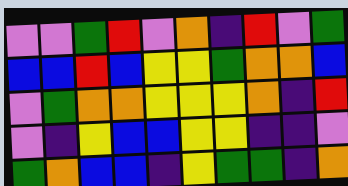[["violet", "violet", "green", "red", "violet", "orange", "indigo", "red", "violet", "green"], ["blue", "blue", "red", "blue", "yellow", "yellow", "green", "orange", "orange", "blue"], ["violet", "green", "orange", "orange", "yellow", "yellow", "yellow", "orange", "indigo", "red"], ["violet", "indigo", "yellow", "blue", "blue", "yellow", "yellow", "indigo", "indigo", "violet"], ["green", "orange", "blue", "blue", "indigo", "yellow", "green", "green", "indigo", "orange"]]